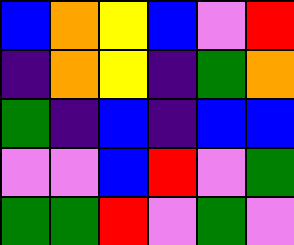[["blue", "orange", "yellow", "blue", "violet", "red"], ["indigo", "orange", "yellow", "indigo", "green", "orange"], ["green", "indigo", "blue", "indigo", "blue", "blue"], ["violet", "violet", "blue", "red", "violet", "green"], ["green", "green", "red", "violet", "green", "violet"]]